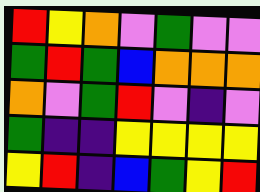[["red", "yellow", "orange", "violet", "green", "violet", "violet"], ["green", "red", "green", "blue", "orange", "orange", "orange"], ["orange", "violet", "green", "red", "violet", "indigo", "violet"], ["green", "indigo", "indigo", "yellow", "yellow", "yellow", "yellow"], ["yellow", "red", "indigo", "blue", "green", "yellow", "red"]]